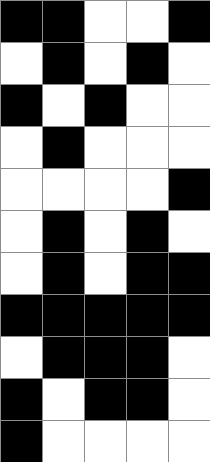[["black", "black", "white", "white", "black"], ["white", "black", "white", "black", "white"], ["black", "white", "black", "white", "white"], ["white", "black", "white", "white", "white"], ["white", "white", "white", "white", "black"], ["white", "black", "white", "black", "white"], ["white", "black", "white", "black", "black"], ["black", "black", "black", "black", "black"], ["white", "black", "black", "black", "white"], ["black", "white", "black", "black", "white"], ["black", "white", "white", "white", "white"]]